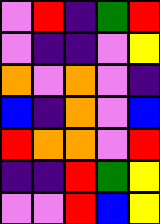[["violet", "red", "indigo", "green", "red"], ["violet", "indigo", "indigo", "violet", "yellow"], ["orange", "violet", "orange", "violet", "indigo"], ["blue", "indigo", "orange", "violet", "blue"], ["red", "orange", "orange", "violet", "red"], ["indigo", "indigo", "red", "green", "yellow"], ["violet", "violet", "red", "blue", "yellow"]]